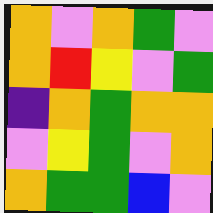[["orange", "violet", "orange", "green", "violet"], ["orange", "red", "yellow", "violet", "green"], ["indigo", "orange", "green", "orange", "orange"], ["violet", "yellow", "green", "violet", "orange"], ["orange", "green", "green", "blue", "violet"]]